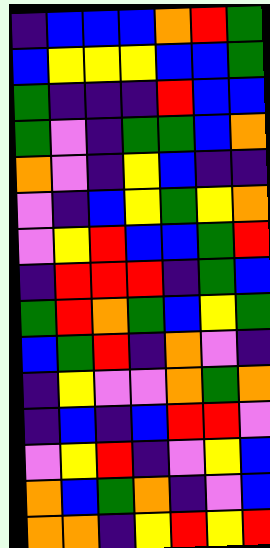[["indigo", "blue", "blue", "blue", "orange", "red", "green"], ["blue", "yellow", "yellow", "yellow", "blue", "blue", "green"], ["green", "indigo", "indigo", "indigo", "red", "blue", "blue"], ["green", "violet", "indigo", "green", "green", "blue", "orange"], ["orange", "violet", "indigo", "yellow", "blue", "indigo", "indigo"], ["violet", "indigo", "blue", "yellow", "green", "yellow", "orange"], ["violet", "yellow", "red", "blue", "blue", "green", "red"], ["indigo", "red", "red", "red", "indigo", "green", "blue"], ["green", "red", "orange", "green", "blue", "yellow", "green"], ["blue", "green", "red", "indigo", "orange", "violet", "indigo"], ["indigo", "yellow", "violet", "violet", "orange", "green", "orange"], ["indigo", "blue", "indigo", "blue", "red", "red", "violet"], ["violet", "yellow", "red", "indigo", "violet", "yellow", "blue"], ["orange", "blue", "green", "orange", "indigo", "violet", "blue"], ["orange", "orange", "indigo", "yellow", "red", "yellow", "red"]]